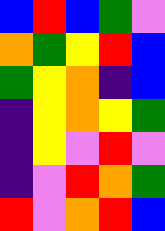[["blue", "red", "blue", "green", "violet"], ["orange", "green", "yellow", "red", "blue"], ["green", "yellow", "orange", "indigo", "blue"], ["indigo", "yellow", "orange", "yellow", "green"], ["indigo", "yellow", "violet", "red", "violet"], ["indigo", "violet", "red", "orange", "green"], ["red", "violet", "orange", "red", "blue"]]